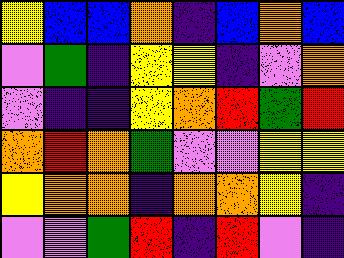[["yellow", "blue", "blue", "orange", "indigo", "blue", "orange", "blue"], ["violet", "green", "indigo", "yellow", "yellow", "indigo", "violet", "orange"], ["violet", "indigo", "indigo", "yellow", "orange", "red", "green", "red"], ["orange", "red", "orange", "green", "violet", "violet", "yellow", "yellow"], ["yellow", "orange", "orange", "indigo", "orange", "orange", "yellow", "indigo"], ["violet", "violet", "green", "red", "indigo", "red", "violet", "indigo"]]